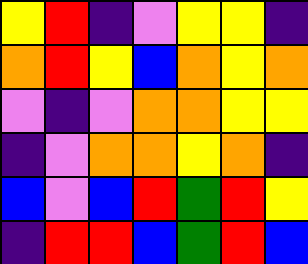[["yellow", "red", "indigo", "violet", "yellow", "yellow", "indigo"], ["orange", "red", "yellow", "blue", "orange", "yellow", "orange"], ["violet", "indigo", "violet", "orange", "orange", "yellow", "yellow"], ["indigo", "violet", "orange", "orange", "yellow", "orange", "indigo"], ["blue", "violet", "blue", "red", "green", "red", "yellow"], ["indigo", "red", "red", "blue", "green", "red", "blue"]]